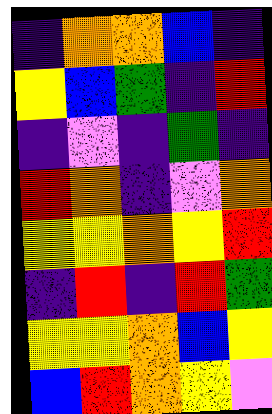[["indigo", "orange", "orange", "blue", "indigo"], ["yellow", "blue", "green", "indigo", "red"], ["indigo", "violet", "indigo", "green", "indigo"], ["red", "orange", "indigo", "violet", "orange"], ["yellow", "yellow", "orange", "yellow", "red"], ["indigo", "red", "indigo", "red", "green"], ["yellow", "yellow", "orange", "blue", "yellow"], ["blue", "red", "orange", "yellow", "violet"]]